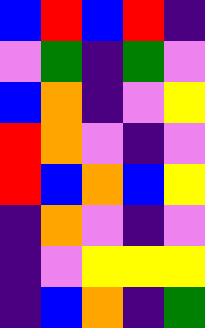[["blue", "red", "blue", "red", "indigo"], ["violet", "green", "indigo", "green", "violet"], ["blue", "orange", "indigo", "violet", "yellow"], ["red", "orange", "violet", "indigo", "violet"], ["red", "blue", "orange", "blue", "yellow"], ["indigo", "orange", "violet", "indigo", "violet"], ["indigo", "violet", "yellow", "yellow", "yellow"], ["indigo", "blue", "orange", "indigo", "green"]]